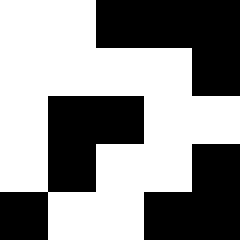[["white", "white", "black", "black", "black"], ["white", "white", "white", "white", "black"], ["white", "black", "black", "white", "white"], ["white", "black", "white", "white", "black"], ["black", "white", "white", "black", "black"]]